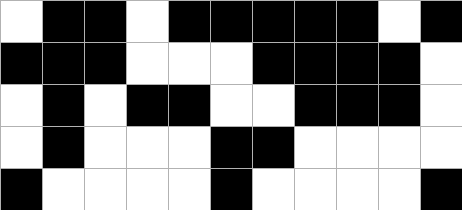[["white", "black", "black", "white", "black", "black", "black", "black", "black", "white", "black"], ["black", "black", "black", "white", "white", "white", "black", "black", "black", "black", "white"], ["white", "black", "white", "black", "black", "white", "white", "black", "black", "black", "white"], ["white", "black", "white", "white", "white", "black", "black", "white", "white", "white", "white"], ["black", "white", "white", "white", "white", "black", "white", "white", "white", "white", "black"]]